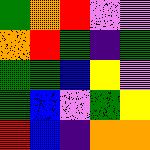[["green", "orange", "red", "violet", "violet"], ["orange", "red", "green", "indigo", "green"], ["green", "green", "blue", "yellow", "violet"], ["green", "blue", "violet", "green", "yellow"], ["red", "blue", "indigo", "orange", "orange"]]